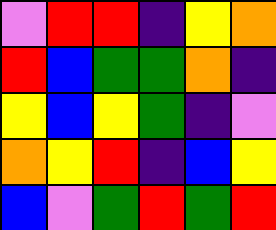[["violet", "red", "red", "indigo", "yellow", "orange"], ["red", "blue", "green", "green", "orange", "indigo"], ["yellow", "blue", "yellow", "green", "indigo", "violet"], ["orange", "yellow", "red", "indigo", "blue", "yellow"], ["blue", "violet", "green", "red", "green", "red"]]